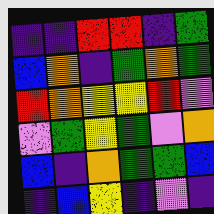[["indigo", "indigo", "red", "red", "indigo", "green"], ["blue", "orange", "indigo", "green", "orange", "green"], ["red", "orange", "yellow", "yellow", "red", "violet"], ["violet", "green", "yellow", "green", "violet", "orange"], ["blue", "indigo", "orange", "green", "green", "blue"], ["indigo", "blue", "yellow", "indigo", "violet", "indigo"]]